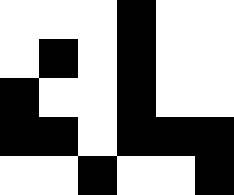[["white", "white", "white", "black", "white", "white"], ["white", "black", "white", "black", "white", "white"], ["black", "white", "white", "black", "white", "white"], ["black", "black", "white", "black", "black", "black"], ["white", "white", "black", "white", "white", "black"]]